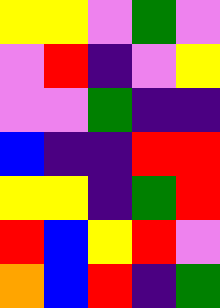[["yellow", "yellow", "violet", "green", "violet"], ["violet", "red", "indigo", "violet", "yellow"], ["violet", "violet", "green", "indigo", "indigo"], ["blue", "indigo", "indigo", "red", "red"], ["yellow", "yellow", "indigo", "green", "red"], ["red", "blue", "yellow", "red", "violet"], ["orange", "blue", "red", "indigo", "green"]]